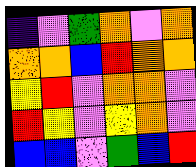[["indigo", "violet", "green", "orange", "violet", "orange"], ["orange", "orange", "blue", "red", "orange", "orange"], ["yellow", "red", "violet", "orange", "orange", "violet"], ["red", "yellow", "violet", "yellow", "orange", "violet"], ["blue", "blue", "violet", "green", "blue", "red"]]